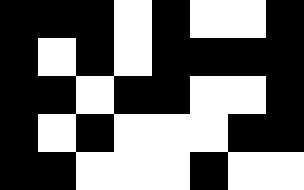[["black", "black", "black", "white", "black", "white", "white", "black"], ["black", "white", "black", "white", "black", "black", "black", "black"], ["black", "black", "white", "black", "black", "white", "white", "black"], ["black", "white", "black", "white", "white", "white", "black", "black"], ["black", "black", "white", "white", "white", "black", "white", "white"]]